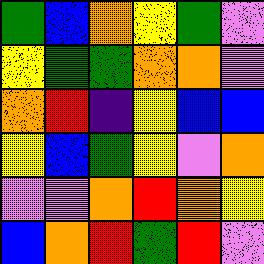[["green", "blue", "orange", "yellow", "green", "violet"], ["yellow", "green", "green", "orange", "orange", "violet"], ["orange", "red", "indigo", "yellow", "blue", "blue"], ["yellow", "blue", "green", "yellow", "violet", "orange"], ["violet", "violet", "orange", "red", "orange", "yellow"], ["blue", "orange", "red", "green", "red", "violet"]]